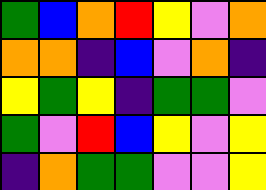[["green", "blue", "orange", "red", "yellow", "violet", "orange"], ["orange", "orange", "indigo", "blue", "violet", "orange", "indigo"], ["yellow", "green", "yellow", "indigo", "green", "green", "violet"], ["green", "violet", "red", "blue", "yellow", "violet", "yellow"], ["indigo", "orange", "green", "green", "violet", "violet", "yellow"]]